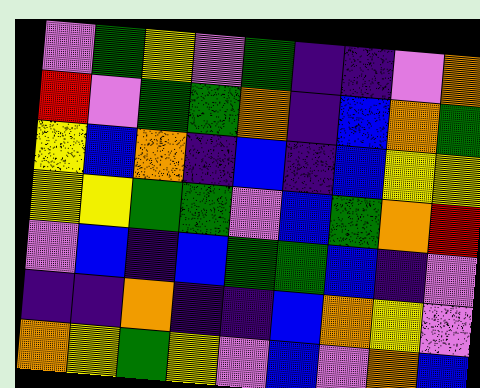[["violet", "green", "yellow", "violet", "green", "indigo", "indigo", "violet", "orange"], ["red", "violet", "green", "green", "orange", "indigo", "blue", "orange", "green"], ["yellow", "blue", "orange", "indigo", "blue", "indigo", "blue", "yellow", "yellow"], ["yellow", "yellow", "green", "green", "violet", "blue", "green", "orange", "red"], ["violet", "blue", "indigo", "blue", "green", "green", "blue", "indigo", "violet"], ["indigo", "indigo", "orange", "indigo", "indigo", "blue", "orange", "yellow", "violet"], ["orange", "yellow", "green", "yellow", "violet", "blue", "violet", "orange", "blue"]]